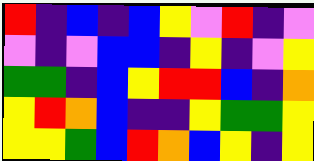[["red", "indigo", "blue", "indigo", "blue", "yellow", "violet", "red", "indigo", "violet"], ["violet", "indigo", "violet", "blue", "blue", "indigo", "yellow", "indigo", "violet", "yellow"], ["green", "green", "indigo", "blue", "yellow", "red", "red", "blue", "indigo", "orange"], ["yellow", "red", "orange", "blue", "indigo", "indigo", "yellow", "green", "green", "yellow"], ["yellow", "yellow", "green", "blue", "red", "orange", "blue", "yellow", "indigo", "yellow"]]